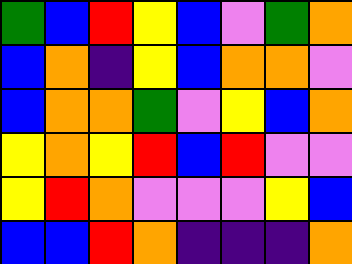[["green", "blue", "red", "yellow", "blue", "violet", "green", "orange"], ["blue", "orange", "indigo", "yellow", "blue", "orange", "orange", "violet"], ["blue", "orange", "orange", "green", "violet", "yellow", "blue", "orange"], ["yellow", "orange", "yellow", "red", "blue", "red", "violet", "violet"], ["yellow", "red", "orange", "violet", "violet", "violet", "yellow", "blue"], ["blue", "blue", "red", "orange", "indigo", "indigo", "indigo", "orange"]]